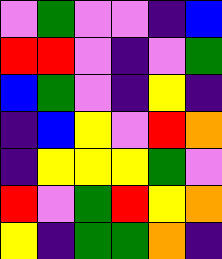[["violet", "green", "violet", "violet", "indigo", "blue"], ["red", "red", "violet", "indigo", "violet", "green"], ["blue", "green", "violet", "indigo", "yellow", "indigo"], ["indigo", "blue", "yellow", "violet", "red", "orange"], ["indigo", "yellow", "yellow", "yellow", "green", "violet"], ["red", "violet", "green", "red", "yellow", "orange"], ["yellow", "indigo", "green", "green", "orange", "indigo"]]